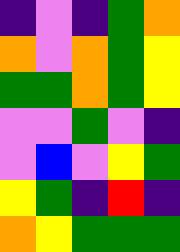[["indigo", "violet", "indigo", "green", "orange"], ["orange", "violet", "orange", "green", "yellow"], ["green", "green", "orange", "green", "yellow"], ["violet", "violet", "green", "violet", "indigo"], ["violet", "blue", "violet", "yellow", "green"], ["yellow", "green", "indigo", "red", "indigo"], ["orange", "yellow", "green", "green", "green"]]